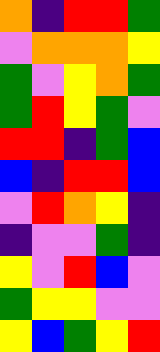[["orange", "indigo", "red", "red", "green"], ["violet", "orange", "orange", "orange", "yellow"], ["green", "violet", "yellow", "orange", "green"], ["green", "red", "yellow", "green", "violet"], ["red", "red", "indigo", "green", "blue"], ["blue", "indigo", "red", "red", "blue"], ["violet", "red", "orange", "yellow", "indigo"], ["indigo", "violet", "violet", "green", "indigo"], ["yellow", "violet", "red", "blue", "violet"], ["green", "yellow", "yellow", "violet", "violet"], ["yellow", "blue", "green", "yellow", "red"]]